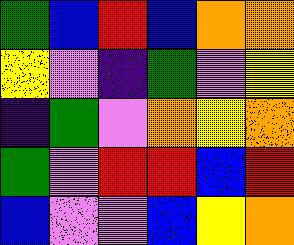[["green", "blue", "red", "blue", "orange", "orange"], ["yellow", "violet", "indigo", "green", "violet", "yellow"], ["indigo", "green", "violet", "orange", "yellow", "orange"], ["green", "violet", "red", "red", "blue", "red"], ["blue", "violet", "violet", "blue", "yellow", "orange"]]